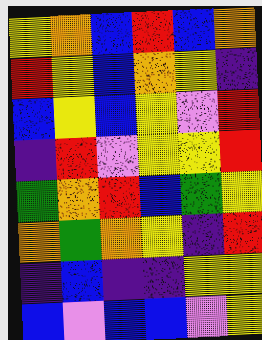[["yellow", "orange", "blue", "red", "blue", "orange"], ["red", "yellow", "blue", "orange", "yellow", "indigo"], ["blue", "yellow", "blue", "yellow", "violet", "red"], ["indigo", "red", "violet", "yellow", "yellow", "red"], ["green", "orange", "red", "blue", "green", "yellow"], ["orange", "green", "orange", "yellow", "indigo", "red"], ["indigo", "blue", "indigo", "indigo", "yellow", "yellow"], ["blue", "violet", "blue", "blue", "violet", "yellow"]]